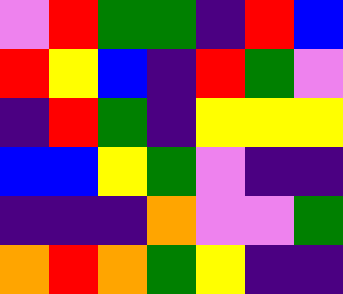[["violet", "red", "green", "green", "indigo", "red", "blue"], ["red", "yellow", "blue", "indigo", "red", "green", "violet"], ["indigo", "red", "green", "indigo", "yellow", "yellow", "yellow"], ["blue", "blue", "yellow", "green", "violet", "indigo", "indigo"], ["indigo", "indigo", "indigo", "orange", "violet", "violet", "green"], ["orange", "red", "orange", "green", "yellow", "indigo", "indigo"]]